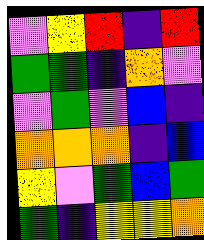[["violet", "yellow", "red", "indigo", "red"], ["green", "green", "indigo", "orange", "violet"], ["violet", "green", "violet", "blue", "indigo"], ["orange", "orange", "orange", "indigo", "blue"], ["yellow", "violet", "green", "blue", "green"], ["green", "indigo", "yellow", "yellow", "orange"]]